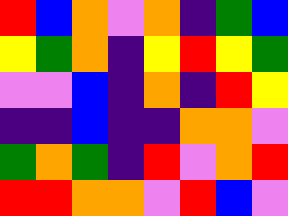[["red", "blue", "orange", "violet", "orange", "indigo", "green", "blue"], ["yellow", "green", "orange", "indigo", "yellow", "red", "yellow", "green"], ["violet", "violet", "blue", "indigo", "orange", "indigo", "red", "yellow"], ["indigo", "indigo", "blue", "indigo", "indigo", "orange", "orange", "violet"], ["green", "orange", "green", "indigo", "red", "violet", "orange", "red"], ["red", "red", "orange", "orange", "violet", "red", "blue", "violet"]]